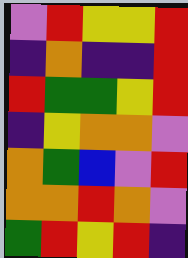[["violet", "red", "yellow", "yellow", "red"], ["indigo", "orange", "indigo", "indigo", "red"], ["red", "green", "green", "yellow", "red"], ["indigo", "yellow", "orange", "orange", "violet"], ["orange", "green", "blue", "violet", "red"], ["orange", "orange", "red", "orange", "violet"], ["green", "red", "yellow", "red", "indigo"]]